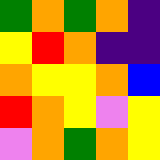[["green", "orange", "green", "orange", "indigo"], ["yellow", "red", "orange", "indigo", "indigo"], ["orange", "yellow", "yellow", "orange", "blue"], ["red", "orange", "yellow", "violet", "yellow"], ["violet", "orange", "green", "orange", "yellow"]]